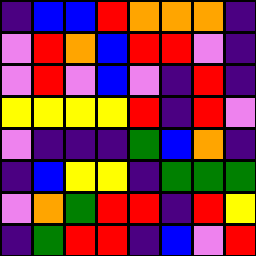[["indigo", "blue", "blue", "red", "orange", "orange", "orange", "indigo"], ["violet", "red", "orange", "blue", "red", "red", "violet", "indigo"], ["violet", "red", "violet", "blue", "violet", "indigo", "red", "indigo"], ["yellow", "yellow", "yellow", "yellow", "red", "indigo", "red", "violet"], ["violet", "indigo", "indigo", "indigo", "green", "blue", "orange", "indigo"], ["indigo", "blue", "yellow", "yellow", "indigo", "green", "green", "green"], ["violet", "orange", "green", "red", "red", "indigo", "red", "yellow"], ["indigo", "green", "red", "red", "indigo", "blue", "violet", "red"]]